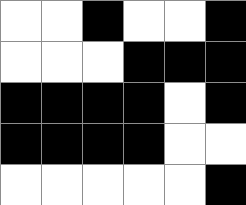[["white", "white", "black", "white", "white", "black"], ["white", "white", "white", "black", "black", "black"], ["black", "black", "black", "black", "white", "black"], ["black", "black", "black", "black", "white", "white"], ["white", "white", "white", "white", "white", "black"]]